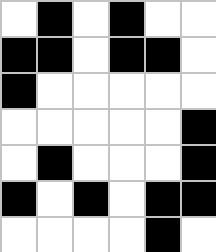[["white", "black", "white", "black", "white", "white"], ["black", "black", "white", "black", "black", "white"], ["black", "white", "white", "white", "white", "white"], ["white", "white", "white", "white", "white", "black"], ["white", "black", "white", "white", "white", "black"], ["black", "white", "black", "white", "black", "black"], ["white", "white", "white", "white", "black", "white"]]